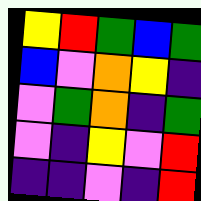[["yellow", "red", "green", "blue", "green"], ["blue", "violet", "orange", "yellow", "indigo"], ["violet", "green", "orange", "indigo", "green"], ["violet", "indigo", "yellow", "violet", "red"], ["indigo", "indigo", "violet", "indigo", "red"]]